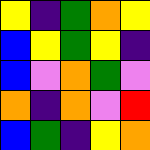[["yellow", "indigo", "green", "orange", "yellow"], ["blue", "yellow", "green", "yellow", "indigo"], ["blue", "violet", "orange", "green", "violet"], ["orange", "indigo", "orange", "violet", "red"], ["blue", "green", "indigo", "yellow", "orange"]]